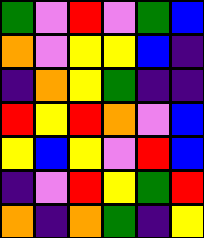[["green", "violet", "red", "violet", "green", "blue"], ["orange", "violet", "yellow", "yellow", "blue", "indigo"], ["indigo", "orange", "yellow", "green", "indigo", "indigo"], ["red", "yellow", "red", "orange", "violet", "blue"], ["yellow", "blue", "yellow", "violet", "red", "blue"], ["indigo", "violet", "red", "yellow", "green", "red"], ["orange", "indigo", "orange", "green", "indigo", "yellow"]]